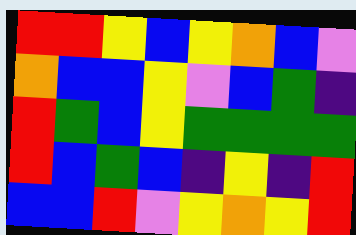[["red", "red", "yellow", "blue", "yellow", "orange", "blue", "violet"], ["orange", "blue", "blue", "yellow", "violet", "blue", "green", "indigo"], ["red", "green", "blue", "yellow", "green", "green", "green", "green"], ["red", "blue", "green", "blue", "indigo", "yellow", "indigo", "red"], ["blue", "blue", "red", "violet", "yellow", "orange", "yellow", "red"]]